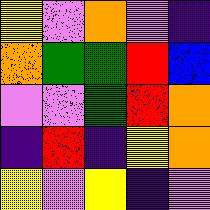[["yellow", "violet", "orange", "violet", "indigo"], ["orange", "green", "green", "red", "blue"], ["violet", "violet", "green", "red", "orange"], ["indigo", "red", "indigo", "yellow", "orange"], ["yellow", "violet", "yellow", "indigo", "violet"]]